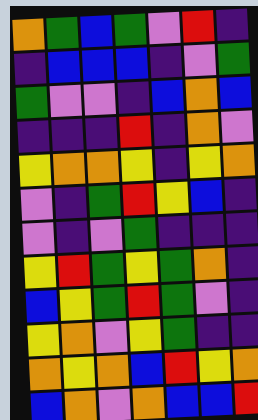[["orange", "green", "blue", "green", "violet", "red", "indigo"], ["indigo", "blue", "blue", "blue", "indigo", "violet", "green"], ["green", "violet", "violet", "indigo", "blue", "orange", "blue"], ["indigo", "indigo", "indigo", "red", "indigo", "orange", "violet"], ["yellow", "orange", "orange", "yellow", "indigo", "yellow", "orange"], ["violet", "indigo", "green", "red", "yellow", "blue", "indigo"], ["violet", "indigo", "violet", "green", "indigo", "indigo", "indigo"], ["yellow", "red", "green", "yellow", "green", "orange", "indigo"], ["blue", "yellow", "green", "red", "green", "violet", "indigo"], ["yellow", "orange", "violet", "yellow", "green", "indigo", "indigo"], ["orange", "yellow", "orange", "blue", "red", "yellow", "orange"], ["blue", "orange", "violet", "orange", "blue", "blue", "red"]]